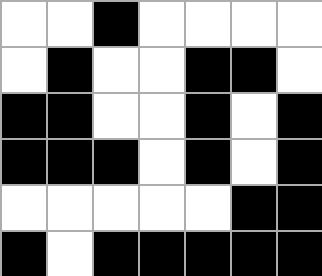[["white", "white", "black", "white", "white", "white", "white"], ["white", "black", "white", "white", "black", "black", "white"], ["black", "black", "white", "white", "black", "white", "black"], ["black", "black", "black", "white", "black", "white", "black"], ["white", "white", "white", "white", "white", "black", "black"], ["black", "white", "black", "black", "black", "black", "black"]]